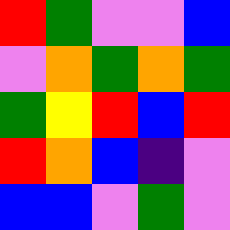[["red", "green", "violet", "violet", "blue"], ["violet", "orange", "green", "orange", "green"], ["green", "yellow", "red", "blue", "red"], ["red", "orange", "blue", "indigo", "violet"], ["blue", "blue", "violet", "green", "violet"]]